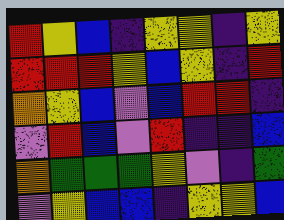[["red", "yellow", "blue", "indigo", "yellow", "yellow", "indigo", "yellow"], ["red", "red", "red", "yellow", "blue", "yellow", "indigo", "red"], ["orange", "yellow", "blue", "violet", "blue", "red", "red", "indigo"], ["violet", "red", "blue", "violet", "red", "indigo", "indigo", "blue"], ["orange", "green", "green", "green", "yellow", "violet", "indigo", "green"], ["violet", "yellow", "blue", "blue", "indigo", "yellow", "yellow", "blue"]]